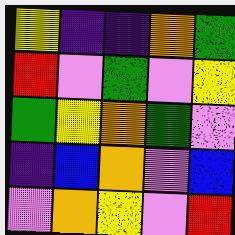[["yellow", "indigo", "indigo", "orange", "green"], ["red", "violet", "green", "violet", "yellow"], ["green", "yellow", "orange", "green", "violet"], ["indigo", "blue", "orange", "violet", "blue"], ["violet", "orange", "yellow", "violet", "red"]]